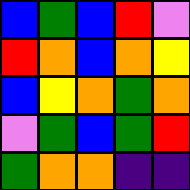[["blue", "green", "blue", "red", "violet"], ["red", "orange", "blue", "orange", "yellow"], ["blue", "yellow", "orange", "green", "orange"], ["violet", "green", "blue", "green", "red"], ["green", "orange", "orange", "indigo", "indigo"]]